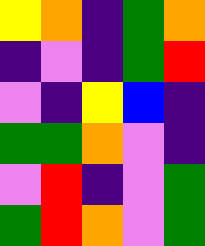[["yellow", "orange", "indigo", "green", "orange"], ["indigo", "violet", "indigo", "green", "red"], ["violet", "indigo", "yellow", "blue", "indigo"], ["green", "green", "orange", "violet", "indigo"], ["violet", "red", "indigo", "violet", "green"], ["green", "red", "orange", "violet", "green"]]